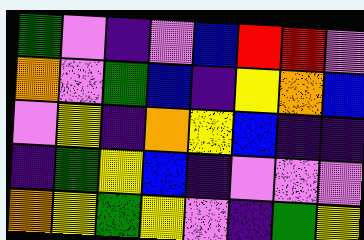[["green", "violet", "indigo", "violet", "blue", "red", "red", "violet"], ["orange", "violet", "green", "blue", "indigo", "yellow", "orange", "blue"], ["violet", "yellow", "indigo", "orange", "yellow", "blue", "indigo", "indigo"], ["indigo", "green", "yellow", "blue", "indigo", "violet", "violet", "violet"], ["orange", "yellow", "green", "yellow", "violet", "indigo", "green", "yellow"]]